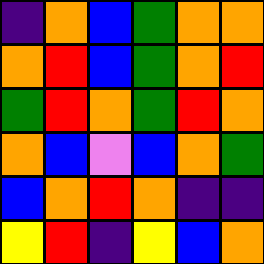[["indigo", "orange", "blue", "green", "orange", "orange"], ["orange", "red", "blue", "green", "orange", "red"], ["green", "red", "orange", "green", "red", "orange"], ["orange", "blue", "violet", "blue", "orange", "green"], ["blue", "orange", "red", "orange", "indigo", "indigo"], ["yellow", "red", "indigo", "yellow", "blue", "orange"]]